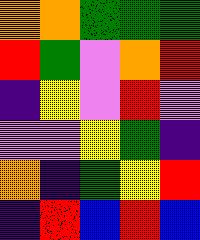[["orange", "orange", "green", "green", "green"], ["red", "green", "violet", "orange", "red"], ["indigo", "yellow", "violet", "red", "violet"], ["violet", "violet", "yellow", "green", "indigo"], ["orange", "indigo", "green", "yellow", "red"], ["indigo", "red", "blue", "red", "blue"]]